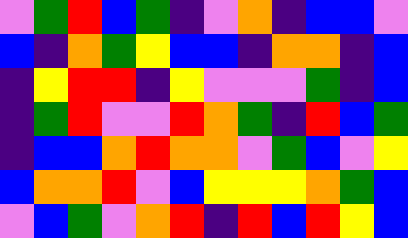[["violet", "green", "red", "blue", "green", "indigo", "violet", "orange", "indigo", "blue", "blue", "violet"], ["blue", "indigo", "orange", "green", "yellow", "blue", "blue", "indigo", "orange", "orange", "indigo", "blue"], ["indigo", "yellow", "red", "red", "indigo", "yellow", "violet", "violet", "violet", "green", "indigo", "blue"], ["indigo", "green", "red", "violet", "violet", "red", "orange", "green", "indigo", "red", "blue", "green"], ["indigo", "blue", "blue", "orange", "red", "orange", "orange", "violet", "green", "blue", "violet", "yellow"], ["blue", "orange", "orange", "red", "violet", "blue", "yellow", "yellow", "yellow", "orange", "green", "blue"], ["violet", "blue", "green", "violet", "orange", "red", "indigo", "red", "blue", "red", "yellow", "blue"]]